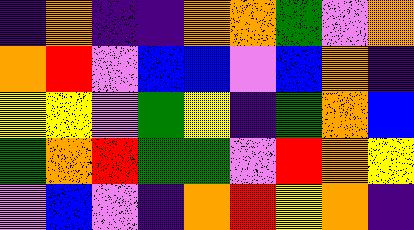[["indigo", "orange", "indigo", "indigo", "orange", "orange", "green", "violet", "orange"], ["orange", "red", "violet", "blue", "blue", "violet", "blue", "orange", "indigo"], ["yellow", "yellow", "violet", "green", "yellow", "indigo", "green", "orange", "blue"], ["green", "orange", "red", "green", "green", "violet", "red", "orange", "yellow"], ["violet", "blue", "violet", "indigo", "orange", "red", "yellow", "orange", "indigo"]]